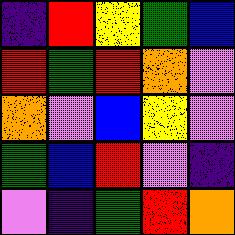[["indigo", "red", "yellow", "green", "blue"], ["red", "green", "red", "orange", "violet"], ["orange", "violet", "blue", "yellow", "violet"], ["green", "blue", "red", "violet", "indigo"], ["violet", "indigo", "green", "red", "orange"]]